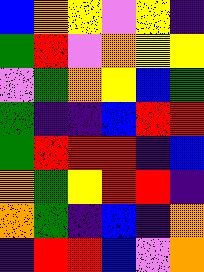[["blue", "orange", "yellow", "violet", "yellow", "indigo"], ["green", "red", "violet", "orange", "yellow", "yellow"], ["violet", "green", "orange", "yellow", "blue", "green"], ["green", "indigo", "indigo", "blue", "red", "red"], ["green", "red", "red", "red", "indigo", "blue"], ["orange", "green", "yellow", "red", "red", "indigo"], ["orange", "green", "indigo", "blue", "indigo", "orange"], ["indigo", "red", "red", "blue", "violet", "orange"]]